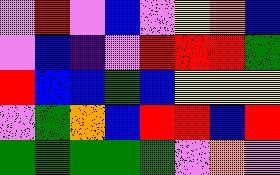[["violet", "red", "violet", "blue", "violet", "yellow", "orange", "blue"], ["violet", "blue", "indigo", "violet", "red", "red", "red", "green"], ["red", "blue", "blue", "green", "blue", "yellow", "yellow", "yellow"], ["violet", "green", "orange", "blue", "red", "red", "blue", "red"], ["green", "green", "green", "green", "green", "violet", "orange", "violet"]]